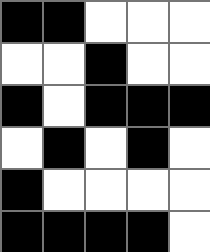[["black", "black", "white", "white", "white"], ["white", "white", "black", "white", "white"], ["black", "white", "black", "black", "black"], ["white", "black", "white", "black", "white"], ["black", "white", "white", "white", "white"], ["black", "black", "black", "black", "white"]]